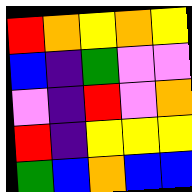[["red", "orange", "yellow", "orange", "yellow"], ["blue", "indigo", "green", "violet", "violet"], ["violet", "indigo", "red", "violet", "orange"], ["red", "indigo", "yellow", "yellow", "yellow"], ["green", "blue", "orange", "blue", "blue"]]